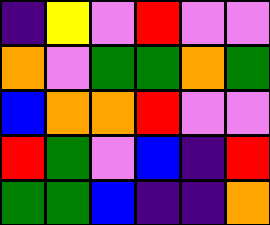[["indigo", "yellow", "violet", "red", "violet", "violet"], ["orange", "violet", "green", "green", "orange", "green"], ["blue", "orange", "orange", "red", "violet", "violet"], ["red", "green", "violet", "blue", "indigo", "red"], ["green", "green", "blue", "indigo", "indigo", "orange"]]